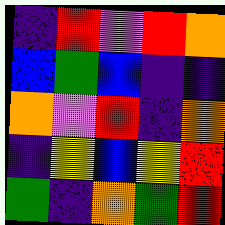[["indigo", "red", "violet", "red", "orange"], ["blue", "green", "blue", "indigo", "indigo"], ["orange", "violet", "red", "indigo", "orange"], ["indigo", "yellow", "blue", "yellow", "red"], ["green", "indigo", "orange", "green", "red"]]